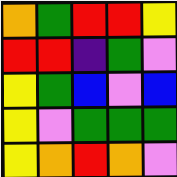[["orange", "green", "red", "red", "yellow"], ["red", "red", "indigo", "green", "violet"], ["yellow", "green", "blue", "violet", "blue"], ["yellow", "violet", "green", "green", "green"], ["yellow", "orange", "red", "orange", "violet"]]